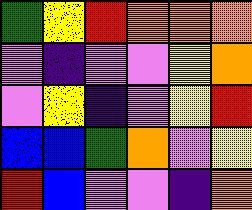[["green", "yellow", "red", "orange", "orange", "orange"], ["violet", "indigo", "violet", "violet", "yellow", "orange"], ["violet", "yellow", "indigo", "violet", "yellow", "red"], ["blue", "blue", "green", "orange", "violet", "yellow"], ["red", "blue", "violet", "violet", "indigo", "orange"]]